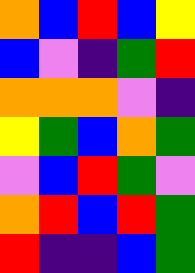[["orange", "blue", "red", "blue", "yellow"], ["blue", "violet", "indigo", "green", "red"], ["orange", "orange", "orange", "violet", "indigo"], ["yellow", "green", "blue", "orange", "green"], ["violet", "blue", "red", "green", "violet"], ["orange", "red", "blue", "red", "green"], ["red", "indigo", "indigo", "blue", "green"]]